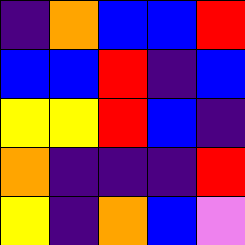[["indigo", "orange", "blue", "blue", "red"], ["blue", "blue", "red", "indigo", "blue"], ["yellow", "yellow", "red", "blue", "indigo"], ["orange", "indigo", "indigo", "indigo", "red"], ["yellow", "indigo", "orange", "blue", "violet"]]